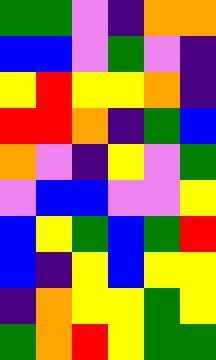[["green", "green", "violet", "indigo", "orange", "orange"], ["blue", "blue", "violet", "green", "violet", "indigo"], ["yellow", "red", "yellow", "yellow", "orange", "indigo"], ["red", "red", "orange", "indigo", "green", "blue"], ["orange", "violet", "indigo", "yellow", "violet", "green"], ["violet", "blue", "blue", "violet", "violet", "yellow"], ["blue", "yellow", "green", "blue", "green", "red"], ["blue", "indigo", "yellow", "blue", "yellow", "yellow"], ["indigo", "orange", "yellow", "yellow", "green", "yellow"], ["green", "orange", "red", "yellow", "green", "green"]]